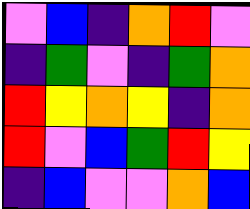[["violet", "blue", "indigo", "orange", "red", "violet"], ["indigo", "green", "violet", "indigo", "green", "orange"], ["red", "yellow", "orange", "yellow", "indigo", "orange"], ["red", "violet", "blue", "green", "red", "yellow"], ["indigo", "blue", "violet", "violet", "orange", "blue"]]